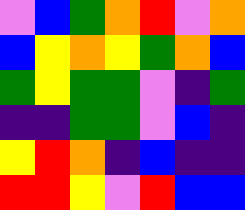[["violet", "blue", "green", "orange", "red", "violet", "orange"], ["blue", "yellow", "orange", "yellow", "green", "orange", "blue"], ["green", "yellow", "green", "green", "violet", "indigo", "green"], ["indigo", "indigo", "green", "green", "violet", "blue", "indigo"], ["yellow", "red", "orange", "indigo", "blue", "indigo", "indigo"], ["red", "red", "yellow", "violet", "red", "blue", "blue"]]